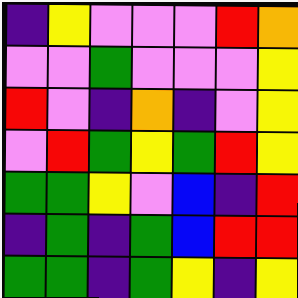[["indigo", "yellow", "violet", "violet", "violet", "red", "orange"], ["violet", "violet", "green", "violet", "violet", "violet", "yellow"], ["red", "violet", "indigo", "orange", "indigo", "violet", "yellow"], ["violet", "red", "green", "yellow", "green", "red", "yellow"], ["green", "green", "yellow", "violet", "blue", "indigo", "red"], ["indigo", "green", "indigo", "green", "blue", "red", "red"], ["green", "green", "indigo", "green", "yellow", "indigo", "yellow"]]